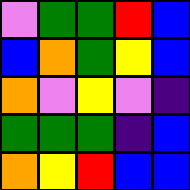[["violet", "green", "green", "red", "blue"], ["blue", "orange", "green", "yellow", "blue"], ["orange", "violet", "yellow", "violet", "indigo"], ["green", "green", "green", "indigo", "blue"], ["orange", "yellow", "red", "blue", "blue"]]